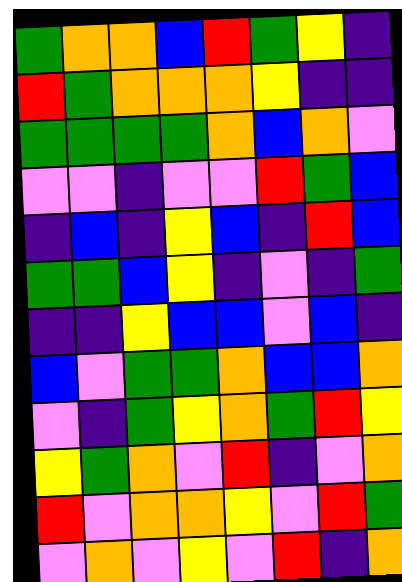[["green", "orange", "orange", "blue", "red", "green", "yellow", "indigo"], ["red", "green", "orange", "orange", "orange", "yellow", "indigo", "indigo"], ["green", "green", "green", "green", "orange", "blue", "orange", "violet"], ["violet", "violet", "indigo", "violet", "violet", "red", "green", "blue"], ["indigo", "blue", "indigo", "yellow", "blue", "indigo", "red", "blue"], ["green", "green", "blue", "yellow", "indigo", "violet", "indigo", "green"], ["indigo", "indigo", "yellow", "blue", "blue", "violet", "blue", "indigo"], ["blue", "violet", "green", "green", "orange", "blue", "blue", "orange"], ["violet", "indigo", "green", "yellow", "orange", "green", "red", "yellow"], ["yellow", "green", "orange", "violet", "red", "indigo", "violet", "orange"], ["red", "violet", "orange", "orange", "yellow", "violet", "red", "green"], ["violet", "orange", "violet", "yellow", "violet", "red", "indigo", "orange"]]